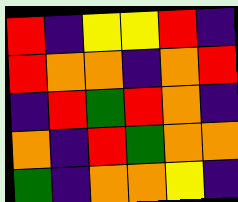[["red", "indigo", "yellow", "yellow", "red", "indigo"], ["red", "orange", "orange", "indigo", "orange", "red"], ["indigo", "red", "green", "red", "orange", "indigo"], ["orange", "indigo", "red", "green", "orange", "orange"], ["green", "indigo", "orange", "orange", "yellow", "indigo"]]